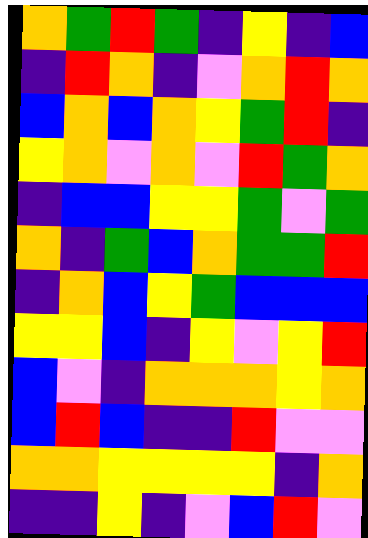[["orange", "green", "red", "green", "indigo", "yellow", "indigo", "blue"], ["indigo", "red", "orange", "indigo", "violet", "orange", "red", "orange"], ["blue", "orange", "blue", "orange", "yellow", "green", "red", "indigo"], ["yellow", "orange", "violet", "orange", "violet", "red", "green", "orange"], ["indigo", "blue", "blue", "yellow", "yellow", "green", "violet", "green"], ["orange", "indigo", "green", "blue", "orange", "green", "green", "red"], ["indigo", "orange", "blue", "yellow", "green", "blue", "blue", "blue"], ["yellow", "yellow", "blue", "indigo", "yellow", "violet", "yellow", "red"], ["blue", "violet", "indigo", "orange", "orange", "orange", "yellow", "orange"], ["blue", "red", "blue", "indigo", "indigo", "red", "violet", "violet"], ["orange", "orange", "yellow", "yellow", "yellow", "yellow", "indigo", "orange"], ["indigo", "indigo", "yellow", "indigo", "violet", "blue", "red", "violet"]]